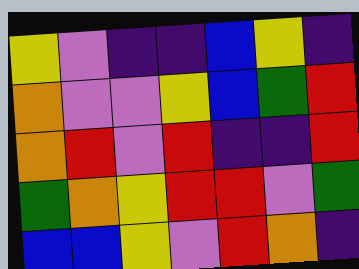[["yellow", "violet", "indigo", "indigo", "blue", "yellow", "indigo"], ["orange", "violet", "violet", "yellow", "blue", "green", "red"], ["orange", "red", "violet", "red", "indigo", "indigo", "red"], ["green", "orange", "yellow", "red", "red", "violet", "green"], ["blue", "blue", "yellow", "violet", "red", "orange", "indigo"]]